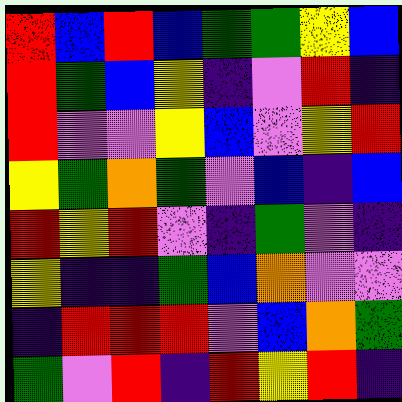[["red", "blue", "red", "blue", "green", "green", "yellow", "blue"], ["red", "green", "blue", "yellow", "indigo", "violet", "red", "indigo"], ["red", "violet", "violet", "yellow", "blue", "violet", "yellow", "red"], ["yellow", "green", "orange", "green", "violet", "blue", "indigo", "blue"], ["red", "yellow", "red", "violet", "indigo", "green", "violet", "indigo"], ["yellow", "indigo", "indigo", "green", "blue", "orange", "violet", "violet"], ["indigo", "red", "red", "red", "violet", "blue", "orange", "green"], ["green", "violet", "red", "indigo", "red", "yellow", "red", "indigo"]]